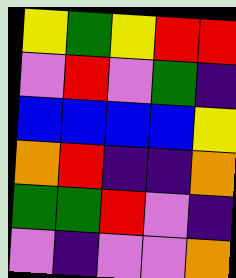[["yellow", "green", "yellow", "red", "red"], ["violet", "red", "violet", "green", "indigo"], ["blue", "blue", "blue", "blue", "yellow"], ["orange", "red", "indigo", "indigo", "orange"], ["green", "green", "red", "violet", "indigo"], ["violet", "indigo", "violet", "violet", "orange"]]